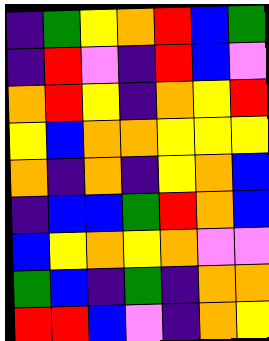[["indigo", "green", "yellow", "orange", "red", "blue", "green"], ["indigo", "red", "violet", "indigo", "red", "blue", "violet"], ["orange", "red", "yellow", "indigo", "orange", "yellow", "red"], ["yellow", "blue", "orange", "orange", "yellow", "yellow", "yellow"], ["orange", "indigo", "orange", "indigo", "yellow", "orange", "blue"], ["indigo", "blue", "blue", "green", "red", "orange", "blue"], ["blue", "yellow", "orange", "yellow", "orange", "violet", "violet"], ["green", "blue", "indigo", "green", "indigo", "orange", "orange"], ["red", "red", "blue", "violet", "indigo", "orange", "yellow"]]